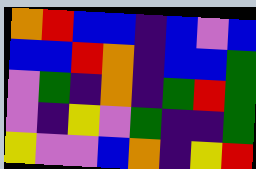[["orange", "red", "blue", "blue", "indigo", "blue", "violet", "blue"], ["blue", "blue", "red", "orange", "indigo", "blue", "blue", "green"], ["violet", "green", "indigo", "orange", "indigo", "green", "red", "green"], ["violet", "indigo", "yellow", "violet", "green", "indigo", "indigo", "green"], ["yellow", "violet", "violet", "blue", "orange", "indigo", "yellow", "red"]]